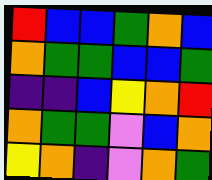[["red", "blue", "blue", "green", "orange", "blue"], ["orange", "green", "green", "blue", "blue", "green"], ["indigo", "indigo", "blue", "yellow", "orange", "red"], ["orange", "green", "green", "violet", "blue", "orange"], ["yellow", "orange", "indigo", "violet", "orange", "green"]]